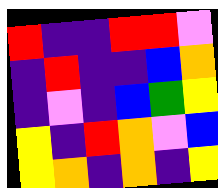[["red", "indigo", "indigo", "red", "red", "violet"], ["indigo", "red", "indigo", "indigo", "blue", "orange"], ["indigo", "violet", "indigo", "blue", "green", "yellow"], ["yellow", "indigo", "red", "orange", "violet", "blue"], ["yellow", "orange", "indigo", "orange", "indigo", "yellow"]]